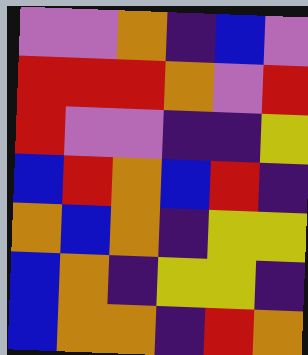[["violet", "violet", "orange", "indigo", "blue", "violet"], ["red", "red", "red", "orange", "violet", "red"], ["red", "violet", "violet", "indigo", "indigo", "yellow"], ["blue", "red", "orange", "blue", "red", "indigo"], ["orange", "blue", "orange", "indigo", "yellow", "yellow"], ["blue", "orange", "indigo", "yellow", "yellow", "indigo"], ["blue", "orange", "orange", "indigo", "red", "orange"]]